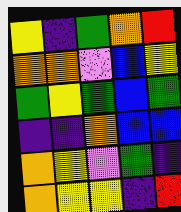[["yellow", "indigo", "green", "orange", "red"], ["orange", "orange", "violet", "blue", "yellow"], ["green", "yellow", "green", "blue", "green"], ["indigo", "indigo", "orange", "blue", "blue"], ["orange", "yellow", "violet", "green", "indigo"], ["orange", "yellow", "yellow", "indigo", "red"]]